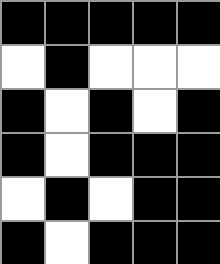[["black", "black", "black", "black", "black"], ["white", "black", "white", "white", "white"], ["black", "white", "black", "white", "black"], ["black", "white", "black", "black", "black"], ["white", "black", "white", "black", "black"], ["black", "white", "black", "black", "black"]]